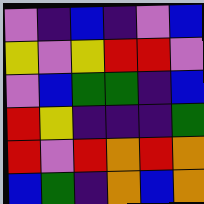[["violet", "indigo", "blue", "indigo", "violet", "blue"], ["yellow", "violet", "yellow", "red", "red", "violet"], ["violet", "blue", "green", "green", "indigo", "blue"], ["red", "yellow", "indigo", "indigo", "indigo", "green"], ["red", "violet", "red", "orange", "red", "orange"], ["blue", "green", "indigo", "orange", "blue", "orange"]]